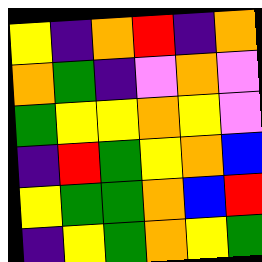[["yellow", "indigo", "orange", "red", "indigo", "orange"], ["orange", "green", "indigo", "violet", "orange", "violet"], ["green", "yellow", "yellow", "orange", "yellow", "violet"], ["indigo", "red", "green", "yellow", "orange", "blue"], ["yellow", "green", "green", "orange", "blue", "red"], ["indigo", "yellow", "green", "orange", "yellow", "green"]]